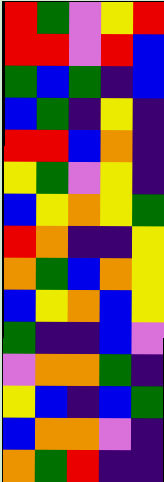[["red", "green", "violet", "yellow", "red"], ["red", "red", "violet", "red", "blue"], ["green", "blue", "green", "indigo", "blue"], ["blue", "green", "indigo", "yellow", "indigo"], ["red", "red", "blue", "orange", "indigo"], ["yellow", "green", "violet", "yellow", "indigo"], ["blue", "yellow", "orange", "yellow", "green"], ["red", "orange", "indigo", "indigo", "yellow"], ["orange", "green", "blue", "orange", "yellow"], ["blue", "yellow", "orange", "blue", "yellow"], ["green", "indigo", "indigo", "blue", "violet"], ["violet", "orange", "orange", "green", "indigo"], ["yellow", "blue", "indigo", "blue", "green"], ["blue", "orange", "orange", "violet", "indigo"], ["orange", "green", "red", "indigo", "indigo"]]